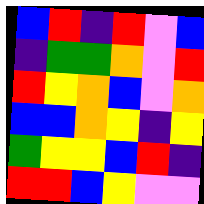[["blue", "red", "indigo", "red", "violet", "blue"], ["indigo", "green", "green", "orange", "violet", "red"], ["red", "yellow", "orange", "blue", "violet", "orange"], ["blue", "blue", "orange", "yellow", "indigo", "yellow"], ["green", "yellow", "yellow", "blue", "red", "indigo"], ["red", "red", "blue", "yellow", "violet", "violet"]]